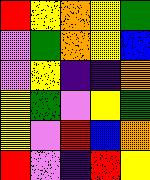[["red", "yellow", "orange", "yellow", "green"], ["violet", "green", "orange", "yellow", "blue"], ["violet", "yellow", "indigo", "indigo", "orange"], ["yellow", "green", "violet", "yellow", "green"], ["yellow", "violet", "red", "blue", "orange"], ["red", "violet", "indigo", "red", "yellow"]]